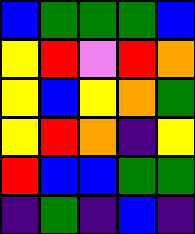[["blue", "green", "green", "green", "blue"], ["yellow", "red", "violet", "red", "orange"], ["yellow", "blue", "yellow", "orange", "green"], ["yellow", "red", "orange", "indigo", "yellow"], ["red", "blue", "blue", "green", "green"], ["indigo", "green", "indigo", "blue", "indigo"]]